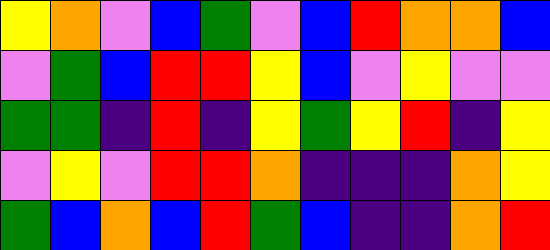[["yellow", "orange", "violet", "blue", "green", "violet", "blue", "red", "orange", "orange", "blue"], ["violet", "green", "blue", "red", "red", "yellow", "blue", "violet", "yellow", "violet", "violet"], ["green", "green", "indigo", "red", "indigo", "yellow", "green", "yellow", "red", "indigo", "yellow"], ["violet", "yellow", "violet", "red", "red", "orange", "indigo", "indigo", "indigo", "orange", "yellow"], ["green", "blue", "orange", "blue", "red", "green", "blue", "indigo", "indigo", "orange", "red"]]